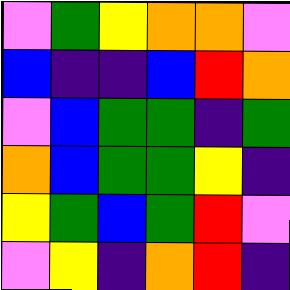[["violet", "green", "yellow", "orange", "orange", "violet"], ["blue", "indigo", "indigo", "blue", "red", "orange"], ["violet", "blue", "green", "green", "indigo", "green"], ["orange", "blue", "green", "green", "yellow", "indigo"], ["yellow", "green", "blue", "green", "red", "violet"], ["violet", "yellow", "indigo", "orange", "red", "indigo"]]